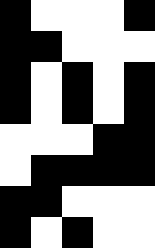[["black", "white", "white", "white", "black"], ["black", "black", "white", "white", "white"], ["black", "white", "black", "white", "black"], ["black", "white", "black", "white", "black"], ["white", "white", "white", "black", "black"], ["white", "black", "black", "black", "black"], ["black", "black", "white", "white", "white"], ["black", "white", "black", "white", "white"]]